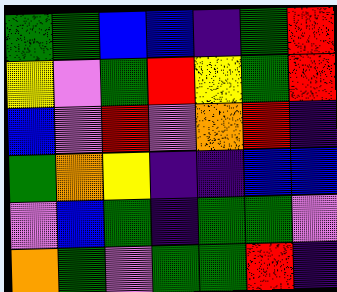[["green", "green", "blue", "blue", "indigo", "green", "red"], ["yellow", "violet", "green", "red", "yellow", "green", "red"], ["blue", "violet", "red", "violet", "orange", "red", "indigo"], ["green", "orange", "yellow", "indigo", "indigo", "blue", "blue"], ["violet", "blue", "green", "indigo", "green", "green", "violet"], ["orange", "green", "violet", "green", "green", "red", "indigo"]]